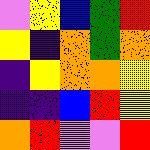[["violet", "yellow", "blue", "green", "red"], ["yellow", "indigo", "orange", "green", "orange"], ["indigo", "yellow", "orange", "orange", "yellow"], ["indigo", "indigo", "blue", "red", "yellow"], ["orange", "red", "violet", "violet", "red"]]